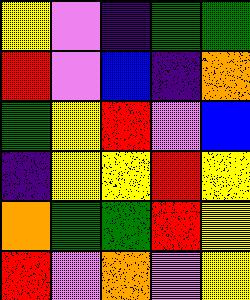[["yellow", "violet", "indigo", "green", "green"], ["red", "violet", "blue", "indigo", "orange"], ["green", "yellow", "red", "violet", "blue"], ["indigo", "yellow", "yellow", "red", "yellow"], ["orange", "green", "green", "red", "yellow"], ["red", "violet", "orange", "violet", "yellow"]]